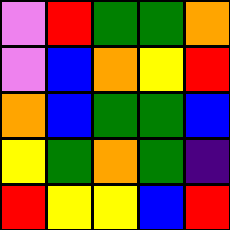[["violet", "red", "green", "green", "orange"], ["violet", "blue", "orange", "yellow", "red"], ["orange", "blue", "green", "green", "blue"], ["yellow", "green", "orange", "green", "indigo"], ["red", "yellow", "yellow", "blue", "red"]]